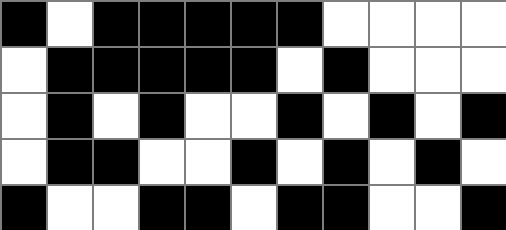[["black", "white", "black", "black", "black", "black", "black", "white", "white", "white", "white"], ["white", "black", "black", "black", "black", "black", "white", "black", "white", "white", "white"], ["white", "black", "white", "black", "white", "white", "black", "white", "black", "white", "black"], ["white", "black", "black", "white", "white", "black", "white", "black", "white", "black", "white"], ["black", "white", "white", "black", "black", "white", "black", "black", "white", "white", "black"]]